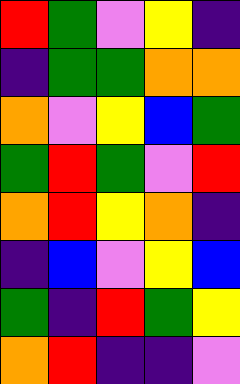[["red", "green", "violet", "yellow", "indigo"], ["indigo", "green", "green", "orange", "orange"], ["orange", "violet", "yellow", "blue", "green"], ["green", "red", "green", "violet", "red"], ["orange", "red", "yellow", "orange", "indigo"], ["indigo", "blue", "violet", "yellow", "blue"], ["green", "indigo", "red", "green", "yellow"], ["orange", "red", "indigo", "indigo", "violet"]]